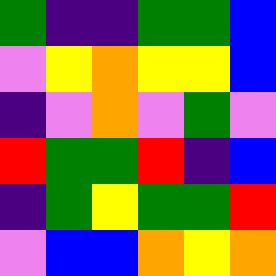[["green", "indigo", "indigo", "green", "green", "blue"], ["violet", "yellow", "orange", "yellow", "yellow", "blue"], ["indigo", "violet", "orange", "violet", "green", "violet"], ["red", "green", "green", "red", "indigo", "blue"], ["indigo", "green", "yellow", "green", "green", "red"], ["violet", "blue", "blue", "orange", "yellow", "orange"]]